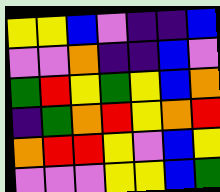[["yellow", "yellow", "blue", "violet", "indigo", "indigo", "blue"], ["violet", "violet", "orange", "indigo", "indigo", "blue", "violet"], ["green", "red", "yellow", "green", "yellow", "blue", "orange"], ["indigo", "green", "orange", "red", "yellow", "orange", "red"], ["orange", "red", "red", "yellow", "violet", "blue", "yellow"], ["violet", "violet", "violet", "yellow", "yellow", "blue", "green"]]